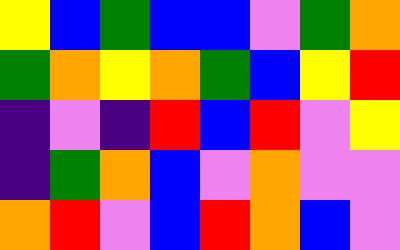[["yellow", "blue", "green", "blue", "blue", "violet", "green", "orange"], ["green", "orange", "yellow", "orange", "green", "blue", "yellow", "red"], ["indigo", "violet", "indigo", "red", "blue", "red", "violet", "yellow"], ["indigo", "green", "orange", "blue", "violet", "orange", "violet", "violet"], ["orange", "red", "violet", "blue", "red", "orange", "blue", "violet"]]